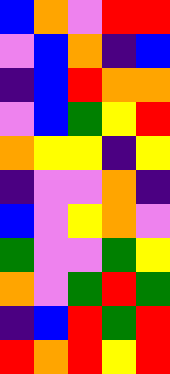[["blue", "orange", "violet", "red", "red"], ["violet", "blue", "orange", "indigo", "blue"], ["indigo", "blue", "red", "orange", "orange"], ["violet", "blue", "green", "yellow", "red"], ["orange", "yellow", "yellow", "indigo", "yellow"], ["indigo", "violet", "violet", "orange", "indigo"], ["blue", "violet", "yellow", "orange", "violet"], ["green", "violet", "violet", "green", "yellow"], ["orange", "violet", "green", "red", "green"], ["indigo", "blue", "red", "green", "red"], ["red", "orange", "red", "yellow", "red"]]